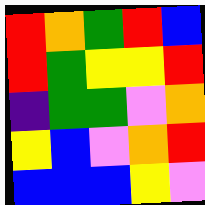[["red", "orange", "green", "red", "blue"], ["red", "green", "yellow", "yellow", "red"], ["indigo", "green", "green", "violet", "orange"], ["yellow", "blue", "violet", "orange", "red"], ["blue", "blue", "blue", "yellow", "violet"]]